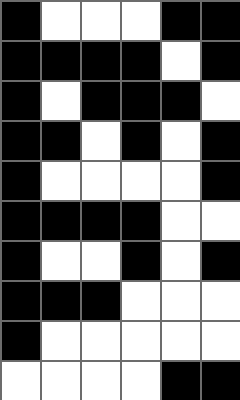[["black", "white", "white", "white", "black", "black"], ["black", "black", "black", "black", "white", "black"], ["black", "white", "black", "black", "black", "white"], ["black", "black", "white", "black", "white", "black"], ["black", "white", "white", "white", "white", "black"], ["black", "black", "black", "black", "white", "white"], ["black", "white", "white", "black", "white", "black"], ["black", "black", "black", "white", "white", "white"], ["black", "white", "white", "white", "white", "white"], ["white", "white", "white", "white", "black", "black"]]